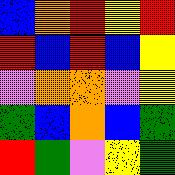[["blue", "orange", "red", "yellow", "red"], ["red", "blue", "red", "blue", "yellow"], ["violet", "orange", "orange", "violet", "yellow"], ["green", "blue", "orange", "blue", "green"], ["red", "green", "violet", "yellow", "green"]]